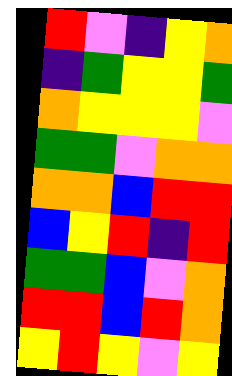[["red", "violet", "indigo", "yellow", "orange"], ["indigo", "green", "yellow", "yellow", "green"], ["orange", "yellow", "yellow", "yellow", "violet"], ["green", "green", "violet", "orange", "orange"], ["orange", "orange", "blue", "red", "red"], ["blue", "yellow", "red", "indigo", "red"], ["green", "green", "blue", "violet", "orange"], ["red", "red", "blue", "red", "orange"], ["yellow", "red", "yellow", "violet", "yellow"]]